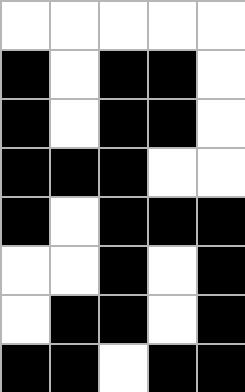[["white", "white", "white", "white", "white"], ["black", "white", "black", "black", "white"], ["black", "white", "black", "black", "white"], ["black", "black", "black", "white", "white"], ["black", "white", "black", "black", "black"], ["white", "white", "black", "white", "black"], ["white", "black", "black", "white", "black"], ["black", "black", "white", "black", "black"]]